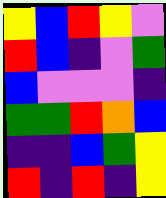[["yellow", "blue", "red", "yellow", "violet"], ["red", "blue", "indigo", "violet", "green"], ["blue", "violet", "violet", "violet", "indigo"], ["green", "green", "red", "orange", "blue"], ["indigo", "indigo", "blue", "green", "yellow"], ["red", "indigo", "red", "indigo", "yellow"]]